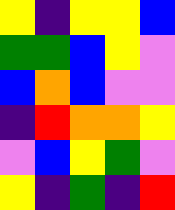[["yellow", "indigo", "yellow", "yellow", "blue"], ["green", "green", "blue", "yellow", "violet"], ["blue", "orange", "blue", "violet", "violet"], ["indigo", "red", "orange", "orange", "yellow"], ["violet", "blue", "yellow", "green", "violet"], ["yellow", "indigo", "green", "indigo", "red"]]